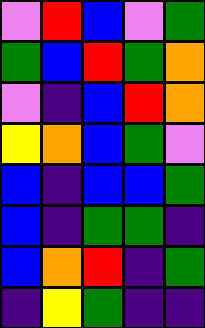[["violet", "red", "blue", "violet", "green"], ["green", "blue", "red", "green", "orange"], ["violet", "indigo", "blue", "red", "orange"], ["yellow", "orange", "blue", "green", "violet"], ["blue", "indigo", "blue", "blue", "green"], ["blue", "indigo", "green", "green", "indigo"], ["blue", "orange", "red", "indigo", "green"], ["indigo", "yellow", "green", "indigo", "indigo"]]